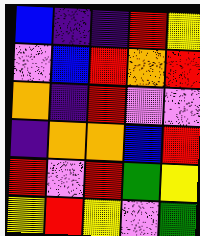[["blue", "indigo", "indigo", "red", "yellow"], ["violet", "blue", "red", "orange", "red"], ["orange", "indigo", "red", "violet", "violet"], ["indigo", "orange", "orange", "blue", "red"], ["red", "violet", "red", "green", "yellow"], ["yellow", "red", "yellow", "violet", "green"]]